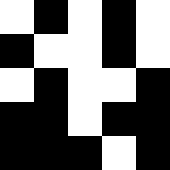[["white", "black", "white", "black", "white"], ["black", "white", "white", "black", "white"], ["white", "black", "white", "white", "black"], ["black", "black", "white", "black", "black"], ["black", "black", "black", "white", "black"]]